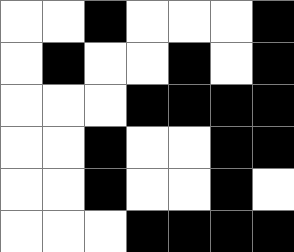[["white", "white", "black", "white", "white", "white", "black"], ["white", "black", "white", "white", "black", "white", "black"], ["white", "white", "white", "black", "black", "black", "black"], ["white", "white", "black", "white", "white", "black", "black"], ["white", "white", "black", "white", "white", "black", "white"], ["white", "white", "white", "black", "black", "black", "black"]]